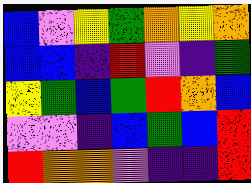[["blue", "violet", "yellow", "green", "orange", "yellow", "orange"], ["blue", "blue", "indigo", "red", "violet", "indigo", "green"], ["yellow", "green", "blue", "green", "red", "orange", "blue"], ["violet", "violet", "indigo", "blue", "green", "blue", "red"], ["red", "orange", "orange", "violet", "indigo", "indigo", "red"]]